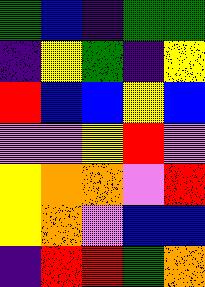[["green", "blue", "indigo", "green", "green"], ["indigo", "yellow", "green", "indigo", "yellow"], ["red", "blue", "blue", "yellow", "blue"], ["violet", "violet", "yellow", "red", "violet"], ["yellow", "orange", "orange", "violet", "red"], ["yellow", "orange", "violet", "blue", "blue"], ["indigo", "red", "red", "green", "orange"]]